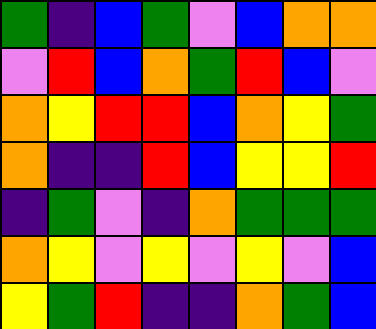[["green", "indigo", "blue", "green", "violet", "blue", "orange", "orange"], ["violet", "red", "blue", "orange", "green", "red", "blue", "violet"], ["orange", "yellow", "red", "red", "blue", "orange", "yellow", "green"], ["orange", "indigo", "indigo", "red", "blue", "yellow", "yellow", "red"], ["indigo", "green", "violet", "indigo", "orange", "green", "green", "green"], ["orange", "yellow", "violet", "yellow", "violet", "yellow", "violet", "blue"], ["yellow", "green", "red", "indigo", "indigo", "orange", "green", "blue"]]